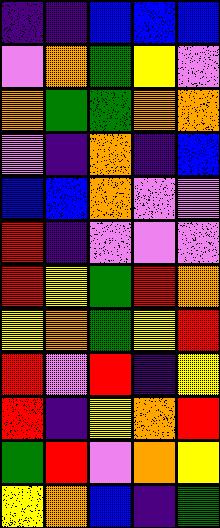[["indigo", "indigo", "blue", "blue", "blue"], ["violet", "orange", "green", "yellow", "violet"], ["orange", "green", "green", "orange", "orange"], ["violet", "indigo", "orange", "indigo", "blue"], ["blue", "blue", "orange", "violet", "violet"], ["red", "indigo", "violet", "violet", "violet"], ["red", "yellow", "green", "red", "orange"], ["yellow", "orange", "green", "yellow", "red"], ["red", "violet", "red", "indigo", "yellow"], ["red", "indigo", "yellow", "orange", "red"], ["green", "red", "violet", "orange", "yellow"], ["yellow", "orange", "blue", "indigo", "green"]]